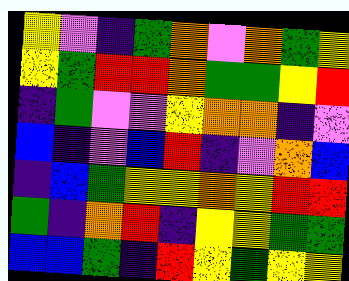[["yellow", "violet", "indigo", "green", "orange", "violet", "orange", "green", "yellow"], ["yellow", "green", "red", "red", "orange", "green", "green", "yellow", "red"], ["indigo", "green", "violet", "violet", "yellow", "orange", "orange", "indigo", "violet"], ["blue", "indigo", "violet", "blue", "red", "indigo", "violet", "orange", "blue"], ["indigo", "blue", "green", "yellow", "yellow", "orange", "yellow", "red", "red"], ["green", "indigo", "orange", "red", "indigo", "yellow", "yellow", "green", "green"], ["blue", "blue", "green", "indigo", "red", "yellow", "green", "yellow", "yellow"]]